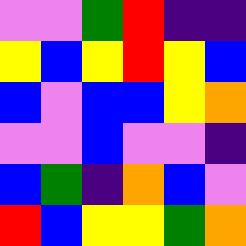[["violet", "violet", "green", "red", "indigo", "indigo"], ["yellow", "blue", "yellow", "red", "yellow", "blue"], ["blue", "violet", "blue", "blue", "yellow", "orange"], ["violet", "violet", "blue", "violet", "violet", "indigo"], ["blue", "green", "indigo", "orange", "blue", "violet"], ["red", "blue", "yellow", "yellow", "green", "orange"]]